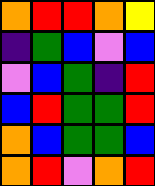[["orange", "red", "red", "orange", "yellow"], ["indigo", "green", "blue", "violet", "blue"], ["violet", "blue", "green", "indigo", "red"], ["blue", "red", "green", "green", "red"], ["orange", "blue", "green", "green", "blue"], ["orange", "red", "violet", "orange", "red"]]